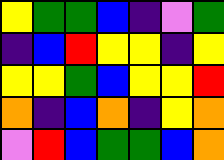[["yellow", "green", "green", "blue", "indigo", "violet", "green"], ["indigo", "blue", "red", "yellow", "yellow", "indigo", "yellow"], ["yellow", "yellow", "green", "blue", "yellow", "yellow", "red"], ["orange", "indigo", "blue", "orange", "indigo", "yellow", "orange"], ["violet", "red", "blue", "green", "green", "blue", "orange"]]